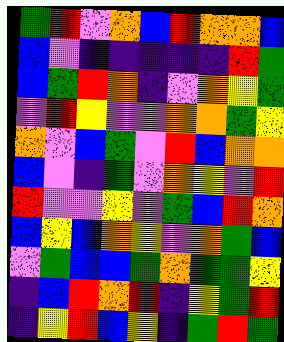[["green", "red", "violet", "orange", "blue", "red", "orange", "orange", "blue"], ["blue", "violet", "indigo", "indigo", "indigo", "indigo", "indigo", "red", "green"], ["blue", "green", "red", "orange", "indigo", "violet", "orange", "yellow", "green"], ["violet", "red", "yellow", "violet", "violet", "orange", "orange", "green", "yellow"], ["orange", "violet", "blue", "green", "violet", "red", "blue", "orange", "orange"], ["blue", "violet", "indigo", "green", "violet", "orange", "yellow", "violet", "red"], ["red", "violet", "violet", "yellow", "violet", "green", "blue", "red", "orange"], ["blue", "yellow", "blue", "orange", "yellow", "violet", "orange", "green", "blue"], ["violet", "green", "blue", "blue", "green", "orange", "green", "green", "yellow"], ["indigo", "blue", "red", "orange", "red", "indigo", "yellow", "green", "red"], ["indigo", "yellow", "red", "blue", "yellow", "indigo", "green", "red", "green"]]